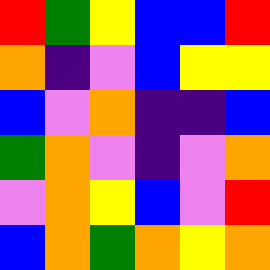[["red", "green", "yellow", "blue", "blue", "red"], ["orange", "indigo", "violet", "blue", "yellow", "yellow"], ["blue", "violet", "orange", "indigo", "indigo", "blue"], ["green", "orange", "violet", "indigo", "violet", "orange"], ["violet", "orange", "yellow", "blue", "violet", "red"], ["blue", "orange", "green", "orange", "yellow", "orange"]]